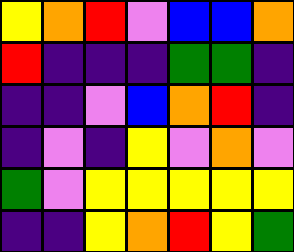[["yellow", "orange", "red", "violet", "blue", "blue", "orange"], ["red", "indigo", "indigo", "indigo", "green", "green", "indigo"], ["indigo", "indigo", "violet", "blue", "orange", "red", "indigo"], ["indigo", "violet", "indigo", "yellow", "violet", "orange", "violet"], ["green", "violet", "yellow", "yellow", "yellow", "yellow", "yellow"], ["indigo", "indigo", "yellow", "orange", "red", "yellow", "green"]]